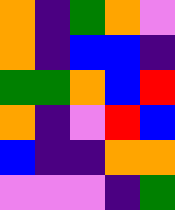[["orange", "indigo", "green", "orange", "violet"], ["orange", "indigo", "blue", "blue", "indigo"], ["green", "green", "orange", "blue", "red"], ["orange", "indigo", "violet", "red", "blue"], ["blue", "indigo", "indigo", "orange", "orange"], ["violet", "violet", "violet", "indigo", "green"]]